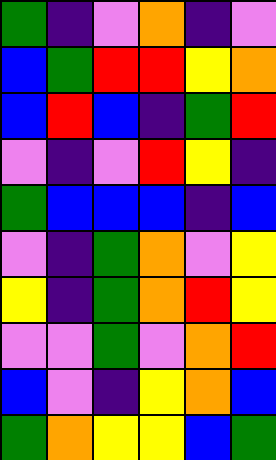[["green", "indigo", "violet", "orange", "indigo", "violet"], ["blue", "green", "red", "red", "yellow", "orange"], ["blue", "red", "blue", "indigo", "green", "red"], ["violet", "indigo", "violet", "red", "yellow", "indigo"], ["green", "blue", "blue", "blue", "indigo", "blue"], ["violet", "indigo", "green", "orange", "violet", "yellow"], ["yellow", "indigo", "green", "orange", "red", "yellow"], ["violet", "violet", "green", "violet", "orange", "red"], ["blue", "violet", "indigo", "yellow", "orange", "blue"], ["green", "orange", "yellow", "yellow", "blue", "green"]]